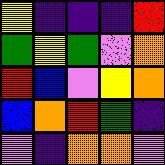[["yellow", "indigo", "indigo", "indigo", "red"], ["green", "yellow", "green", "violet", "orange"], ["red", "blue", "violet", "yellow", "orange"], ["blue", "orange", "red", "green", "indigo"], ["violet", "indigo", "orange", "orange", "violet"]]